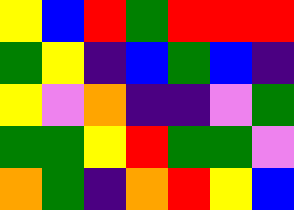[["yellow", "blue", "red", "green", "red", "red", "red"], ["green", "yellow", "indigo", "blue", "green", "blue", "indigo"], ["yellow", "violet", "orange", "indigo", "indigo", "violet", "green"], ["green", "green", "yellow", "red", "green", "green", "violet"], ["orange", "green", "indigo", "orange", "red", "yellow", "blue"]]